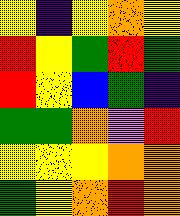[["yellow", "indigo", "yellow", "orange", "yellow"], ["red", "yellow", "green", "red", "green"], ["red", "yellow", "blue", "green", "indigo"], ["green", "green", "orange", "violet", "red"], ["yellow", "yellow", "yellow", "orange", "orange"], ["green", "yellow", "orange", "red", "orange"]]